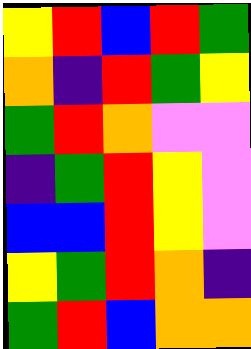[["yellow", "red", "blue", "red", "green"], ["orange", "indigo", "red", "green", "yellow"], ["green", "red", "orange", "violet", "violet"], ["indigo", "green", "red", "yellow", "violet"], ["blue", "blue", "red", "yellow", "violet"], ["yellow", "green", "red", "orange", "indigo"], ["green", "red", "blue", "orange", "orange"]]